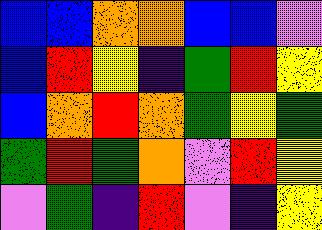[["blue", "blue", "orange", "orange", "blue", "blue", "violet"], ["blue", "red", "yellow", "indigo", "green", "red", "yellow"], ["blue", "orange", "red", "orange", "green", "yellow", "green"], ["green", "red", "green", "orange", "violet", "red", "yellow"], ["violet", "green", "indigo", "red", "violet", "indigo", "yellow"]]